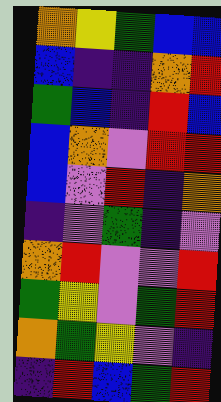[["orange", "yellow", "green", "blue", "blue"], ["blue", "indigo", "indigo", "orange", "red"], ["green", "blue", "indigo", "red", "blue"], ["blue", "orange", "violet", "red", "red"], ["blue", "violet", "red", "indigo", "orange"], ["indigo", "violet", "green", "indigo", "violet"], ["orange", "red", "violet", "violet", "red"], ["green", "yellow", "violet", "green", "red"], ["orange", "green", "yellow", "violet", "indigo"], ["indigo", "red", "blue", "green", "red"]]